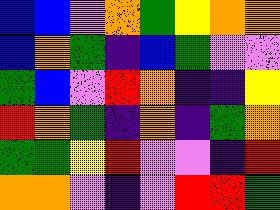[["blue", "blue", "violet", "orange", "green", "yellow", "orange", "orange"], ["blue", "orange", "green", "indigo", "blue", "green", "violet", "violet"], ["green", "blue", "violet", "red", "orange", "indigo", "indigo", "yellow"], ["red", "orange", "green", "indigo", "orange", "indigo", "green", "orange"], ["green", "green", "yellow", "red", "violet", "violet", "indigo", "red"], ["orange", "orange", "violet", "indigo", "violet", "red", "red", "green"]]